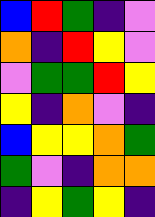[["blue", "red", "green", "indigo", "violet"], ["orange", "indigo", "red", "yellow", "violet"], ["violet", "green", "green", "red", "yellow"], ["yellow", "indigo", "orange", "violet", "indigo"], ["blue", "yellow", "yellow", "orange", "green"], ["green", "violet", "indigo", "orange", "orange"], ["indigo", "yellow", "green", "yellow", "indigo"]]